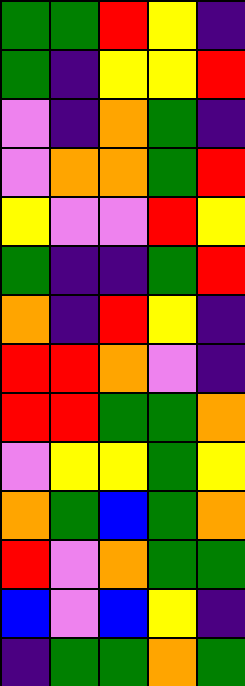[["green", "green", "red", "yellow", "indigo"], ["green", "indigo", "yellow", "yellow", "red"], ["violet", "indigo", "orange", "green", "indigo"], ["violet", "orange", "orange", "green", "red"], ["yellow", "violet", "violet", "red", "yellow"], ["green", "indigo", "indigo", "green", "red"], ["orange", "indigo", "red", "yellow", "indigo"], ["red", "red", "orange", "violet", "indigo"], ["red", "red", "green", "green", "orange"], ["violet", "yellow", "yellow", "green", "yellow"], ["orange", "green", "blue", "green", "orange"], ["red", "violet", "orange", "green", "green"], ["blue", "violet", "blue", "yellow", "indigo"], ["indigo", "green", "green", "orange", "green"]]